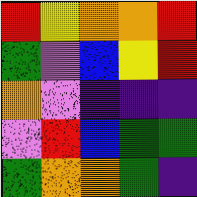[["red", "yellow", "orange", "orange", "red"], ["green", "violet", "blue", "yellow", "red"], ["orange", "violet", "indigo", "indigo", "indigo"], ["violet", "red", "blue", "green", "green"], ["green", "orange", "orange", "green", "indigo"]]